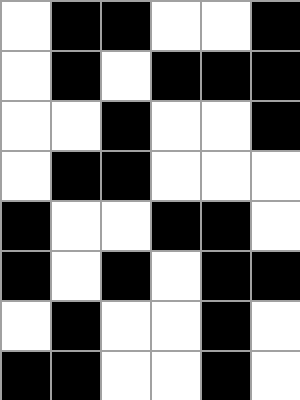[["white", "black", "black", "white", "white", "black"], ["white", "black", "white", "black", "black", "black"], ["white", "white", "black", "white", "white", "black"], ["white", "black", "black", "white", "white", "white"], ["black", "white", "white", "black", "black", "white"], ["black", "white", "black", "white", "black", "black"], ["white", "black", "white", "white", "black", "white"], ["black", "black", "white", "white", "black", "white"]]